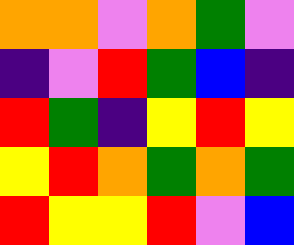[["orange", "orange", "violet", "orange", "green", "violet"], ["indigo", "violet", "red", "green", "blue", "indigo"], ["red", "green", "indigo", "yellow", "red", "yellow"], ["yellow", "red", "orange", "green", "orange", "green"], ["red", "yellow", "yellow", "red", "violet", "blue"]]